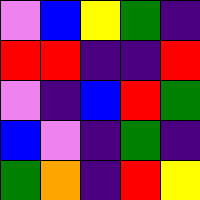[["violet", "blue", "yellow", "green", "indigo"], ["red", "red", "indigo", "indigo", "red"], ["violet", "indigo", "blue", "red", "green"], ["blue", "violet", "indigo", "green", "indigo"], ["green", "orange", "indigo", "red", "yellow"]]